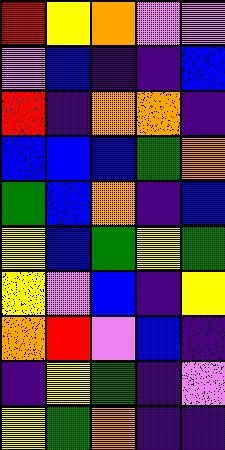[["red", "yellow", "orange", "violet", "violet"], ["violet", "blue", "indigo", "indigo", "blue"], ["red", "indigo", "orange", "orange", "indigo"], ["blue", "blue", "blue", "green", "orange"], ["green", "blue", "orange", "indigo", "blue"], ["yellow", "blue", "green", "yellow", "green"], ["yellow", "violet", "blue", "indigo", "yellow"], ["orange", "red", "violet", "blue", "indigo"], ["indigo", "yellow", "green", "indigo", "violet"], ["yellow", "green", "orange", "indigo", "indigo"]]